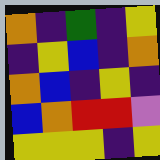[["orange", "indigo", "green", "indigo", "yellow"], ["indigo", "yellow", "blue", "indigo", "orange"], ["orange", "blue", "indigo", "yellow", "indigo"], ["blue", "orange", "red", "red", "violet"], ["yellow", "yellow", "yellow", "indigo", "yellow"]]